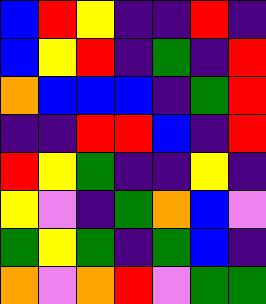[["blue", "red", "yellow", "indigo", "indigo", "red", "indigo"], ["blue", "yellow", "red", "indigo", "green", "indigo", "red"], ["orange", "blue", "blue", "blue", "indigo", "green", "red"], ["indigo", "indigo", "red", "red", "blue", "indigo", "red"], ["red", "yellow", "green", "indigo", "indigo", "yellow", "indigo"], ["yellow", "violet", "indigo", "green", "orange", "blue", "violet"], ["green", "yellow", "green", "indigo", "green", "blue", "indigo"], ["orange", "violet", "orange", "red", "violet", "green", "green"]]